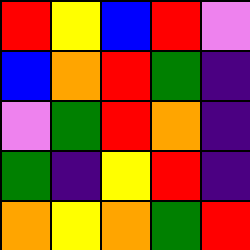[["red", "yellow", "blue", "red", "violet"], ["blue", "orange", "red", "green", "indigo"], ["violet", "green", "red", "orange", "indigo"], ["green", "indigo", "yellow", "red", "indigo"], ["orange", "yellow", "orange", "green", "red"]]